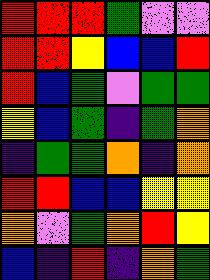[["red", "red", "red", "green", "violet", "violet"], ["red", "red", "yellow", "blue", "blue", "red"], ["red", "blue", "green", "violet", "green", "green"], ["yellow", "blue", "green", "indigo", "green", "orange"], ["indigo", "green", "green", "orange", "indigo", "orange"], ["red", "red", "blue", "blue", "yellow", "yellow"], ["orange", "violet", "green", "orange", "red", "yellow"], ["blue", "indigo", "red", "indigo", "orange", "green"]]